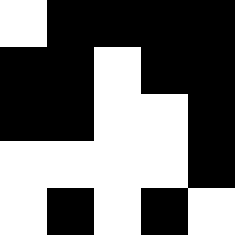[["white", "black", "black", "black", "black"], ["black", "black", "white", "black", "black"], ["black", "black", "white", "white", "black"], ["white", "white", "white", "white", "black"], ["white", "black", "white", "black", "white"]]